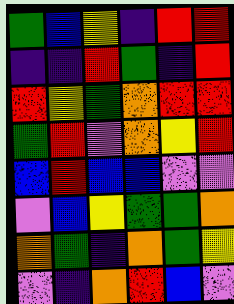[["green", "blue", "yellow", "indigo", "red", "red"], ["indigo", "indigo", "red", "green", "indigo", "red"], ["red", "yellow", "green", "orange", "red", "red"], ["green", "red", "violet", "orange", "yellow", "red"], ["blue", "red", "blue", "blue", "violet", "violet"], ["violet", "blue", "yellow", "green", "green", "orange"], ["orange", "green", "indigo", "orange", "green", "yellow"], ["violet", "indigo", "orange", "red", "blue", "violet"]]